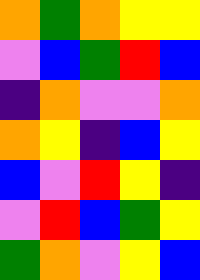[["orange", "green", "orange", "yellow", "yellow"], ["violet", "blue", "green", "red", "blue"], ["indigo", "orange", "violet", "violet", "orange"], ["orange", "yellow", "indigo", "blue", "yellow"], ["blue", "violet", "red", "yellow", "indigo"], ["violet", "red", "blue", "green", "yellow"], ["green", "orange", "violet", "yellow", "blue"]]